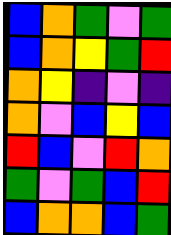[["blue", "orange", "green", "violet", "green"], ["blue", "orange", "yellow", "green", "red"], ["orange", "yellow", "indigo", "violet", "indigo"], ["orange", "violet", "blue", "yellow", "blue"], ["red", "blue", "violet", "red", "orange"], ["green", "violet", "green", "blue", "red"], ["blue", "orange", "orange", "blue", "green"]]